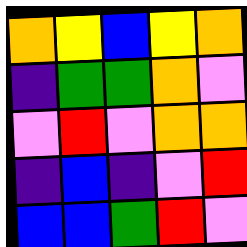[["orange", "yellow", "blue", "yellow", "orange"], ["indigo", "green", "green", "orange", "violet"], ["violet", "red", "violet", "orange", "orange"], ["indigo", "blue", "indigo", "violet", "red"], ["blue", "blue", "green", "red", "violet"]]